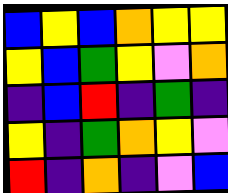[["blue", "yellow", "blue", "orange", "yellow", "yellow"], ["yellow", "blue", "green", "yellow", "violet", "orange"], ["indigo", "blue", "red", "indigo", "green", "indigo"], ["yellow", "indigo", "green", "orange", "yellow", "violet"], ["red", "indigo", "orange", "indigo", "violet", "blue"]]